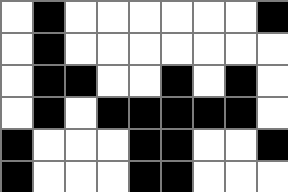[["white", "black", "white", "white", "white", "white", "white", "white", "black"], ["white", "black", "white", "white", "white", "white", "white", "white", "white"], ["white", "black", "black", "white", "white", "black", "white", "black", "white"], ["white", "black", "white", "black", "black", "black", "black", "black", "white"], ["black", "white", "white", "white", "black", "black", "white", "white", "black"], ["black", "white", "white", "white", "black", "black", "white", "white", "white"]]